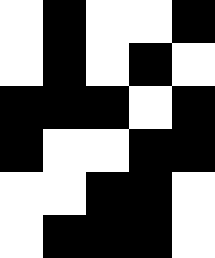[["white", "black", "white", "white", "black"], ["white", "black", "white", "black", "white"], ["black", "black", "black", "white", "black"], ["black", "white", "white", "black", "black"], ["white", "white", "black", "black", "white"], ["white", "black", "black", "black", "white"]]